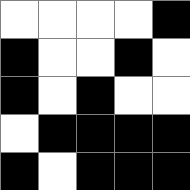[["white", "white", "white", "white", "black"], ["black", "white", "white", "black", "white"], ["black", "white", "black", "white", "white"], ["white", "black", "black", "black", "black"], ["black", "white", "black", "black", "black"]]